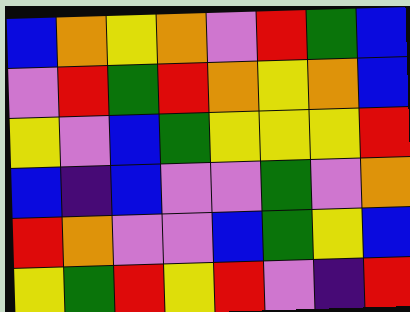[["blue", "orange", "yellow", "orange", "violet", "red", "green", "blue"], ["violet", "red", "green", "red", "orange", "yellow", "orange", "blue"], ["yellow", "violet", "blue", "green", "yellow", "yellow", "yellow", "red"], ["blue", "indigo", "blue", "violet", "violet", "green", "violet", "orange"], ["red", "orange", "violet", "violet", "blue", "green", "yellow", "blue"], ["yellow", "green", "red", "yellow", "red", "violet", "indigo", "red"]]